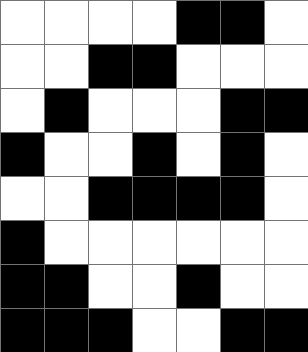[["white", "white", "white", "white", "black", "black", "white"], ["white", "white", "black", "black", "white", "white", "white"], ["white", "black", "white", "white", "white", "black", "black"], ["black", "white", "white", "black", "white", "black", "white"], ["white", "white", "black", "black", "black", "black", "white"], ["black", "white", "white", "white", "white", "white", "white"], ["black", "black", "white", "white", "black", "white", "white"], ["black", "black", "black", "white", "white", "black", "black"]]